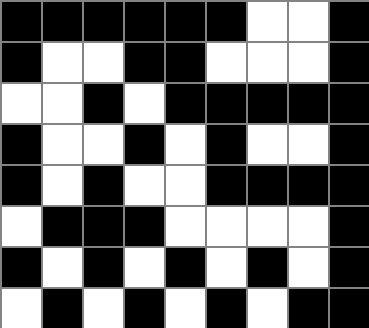[["black", "black", "black", "black", "black", "black", "white", "white", "black"], ["black", "white", "white", "black", "black", "white", "white", "white", "black"], ["white", "white", "black", "white", "black", "black", "black", "black", "black"], ["black", "white", "white", "black", "white", "black", "white", "white", "black"], ["black", "white", "black", "white", "white", "black", "black", "black", "black"], ["white", "black", "black", "black", "white", "white", "white", "white", "black"], ["black", "white", "black", "white", "black", "white", "black", "white", "black"], ["white", "black", "white", "black", "white", "black", "white", "black", "black"]]